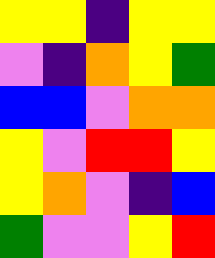[["yellow", "yellow", "indigo", "yellow", "yellow"], ["violet", "indigo", "orange", "yellow", "green"], ["blue", "blue", "violet", "orange", "orange"], ["yellow", "violet", "red", "red", "yellow"], ["yellow", "orange", "violet", "indigo", "blue"], ["green", "violet", "violet", "yellow", "red"]]